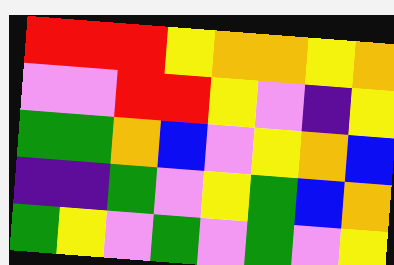[["red", "red", "red", "yellow", "orange", "orange", "yellow", "orange"], ["violet", "violet", "red", "red", "yellow", "violet", "indigo", "yellow"], ["green", "green", "orange", "blue", "violet", "yellow", "orange", "blue"], ["indigo", "indigo", "green", "violet", "yellow", "green", "blue", "orange"], ["green", "yellow", "violet", "green", "violet", "green", "violet", "yellow"]]